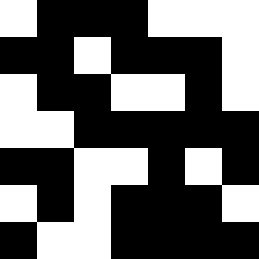[["white", "black", "black", "black", "white", "white", "white"], ["black", "black", "white", "black", "black", "black", "white"], ["white", "black", "black", "white", "white", "black", "white"], ["white", "white", "black", "black", "black", "black", "black"], ["black", "black", "white", "white", "black", "white", "black"], ["white", "black", "white", "black", "black", "black", "white"], ["black", "white", "white", "black", "black", "black", "black"]]